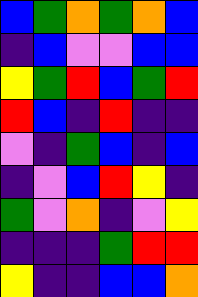[["blue", "green", "orange", "green", "orange", "blue"], ["indigo", "blue", "violet", "violet", "blue", "blue"], ["yellow", "green", "red", "blue", "green", "red"], ["red", "blue", "indigo", "red", "indigo", "indigo"], ["violet", "indigo", "green", "blue", "indigo", "blue"], ["indigo", "violet", "blue", "red", "yellow", "indigo"], ["green", "violet", "orange", "indigo", "violet", "yellow"], ["indigo", "indigo", "indigo", "green", "red", "red"], ["yellow", "indigo", "indigo", "blue", "blue", "orange"]]